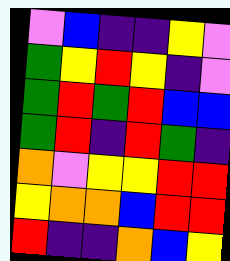[["violet", "blue", "indigo", "indigo", "yellow", "violet"], ["green", "yellow", "red", "yellow", "indigo", "violet"], ["green", "red", "green", "red", "blue", "blue"], ["green", "red", "indigo", "red", "green", "indigo"], ["orange", "violet", "yellow", "yellow", "red", "red"], ["yellow", "orange", "orange", "blue", "red", "red"], ["red", "indigo", "indigo", "orange", "blue", "yellow"]]